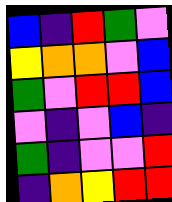[["blue", "indigo", "red", "green", "violet"], ["yellow", "orange", "orange", "violet", "blue"], ["green", "violet", "red", "red", "blue"], ["violet", "indigo", "violet", "blue", "indigo"], ["green", "indigo", "violet", "violet", "red"], ["indigo", "orange", "yellow", "red", "red"]]